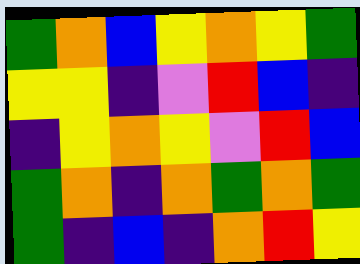[["green", "orange", "blue", "yellow", "orange", "yellow", "green"], ["yellow", "yellow", "indigo", "violet", "red", "blue", "indigo"], ["indigo", "yellow", "orange", "yellow", "violet", "red", "blue"], ["green", "orange", "indigo", "orange", "green", "orange", "green"], ["green", "indigo", "blue", "indigo", "orange", "red", "yellow"]]